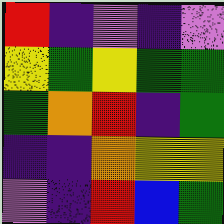[["red", "indigo", "violet", "indigo", "violet"], ["yellow", "green", "yellow", "green", "green"], ["green", "orange", "red", "indigo", "green"], ["indigo", "indigo", "orange", "yellow", "yellow"], ["violet", "indigo", "red", "blue", "green"]]